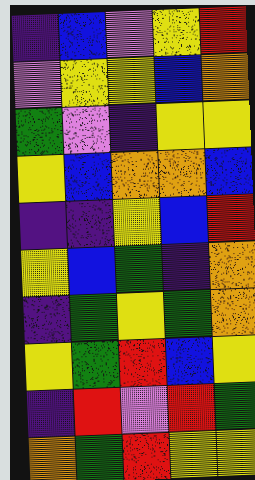[["indigo", "blue", "violet", "yellow", "red"], ["violet", "yellow", "yellow", "blue", "orange"], ["green", "violet", "indigo", "yellow", "yellow"], ["yellow", "blue", "orange", "orange", "blue"], ["indigo", "indigo", "yellow", "blue", "red"], ["yellow", "blue", "green", "indigo", "orange"], ["indigo", "green", "yellow", "green", "orange"], ["yellow", "green", "red", "blue", "yellow"], ["indigo", "red", "violet", "red", "green"], ["orange", "green", "red", "yellow", "yellow"]]